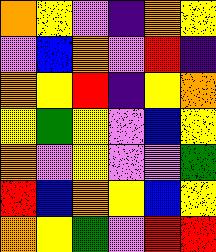[["orange", "yellow", "violet", "indigo", "orange", "yellow"], ["violet", "blue", "orange", "violet", "red", "indigo"], ["orange", "yellow", "red", "indigo", "yellow", "orange"], ["yellow", "green", "yellow", "violet", "blue", "yellow"], ["orange", "violet", "yellow", "violet", "violet", "green"], ["red", "blue", "orange", "yellow", "blue", "yellow"], ["orange", "yellow", "green", "violet", "red", "red"]]